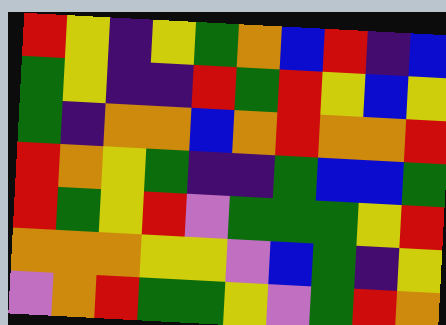[["red", "yellow", "indigo", "yellow", "green", "orange", "blue", "red", "indigo", "blue"], ["green", "yellow", "indigo", "indigo", "red", "green", "red", "yellow", "blue", "yellow"], ["green", "indigo", "orange", "orange", "blue", "orange", "red", "orange", "orange", "red"], ["red", "orange", "yellow", "green", "indigo", "indigo", "green", "blue", "blue", "green"], ["red", "green", "yellow", "red", "violet", "green", "green", "green", "yellow", "red"], ["orange", "orange", "orange", "yellow", "yellow", "violet", "blue", "green", "indigo", "yellow"], ["violet", "orange", "red", "green", "green", "yellow", "violet", "green", "red", "orange"]]